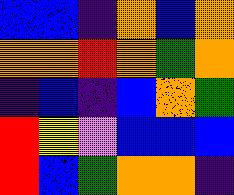[["blue", "blue", "indigo", "orange", "blue", "orange"], ["orange", "orange", "red", "orange", "green", "orange"], ["indigo", "blue", "indigo", "blue", "orange", "green"], ["red", "yellow", "violet", "blue", "blue", "blue"], ["red", "blue", "green", "orange", "orange", "indigo"]]